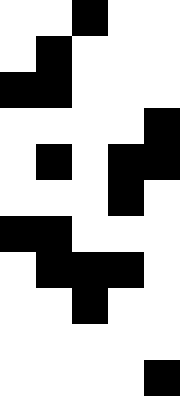[["white", "white", "black", "white", "white"], ["white", "black", "white", "white", "white"], ["black", "black", "white", "white", "white"], ["white", "white", "white", "white", "black"], ["white", "black", "white", "black", "black"], ["white", "white", "white", "black", "white"], ["black", "black", "white", "white", "white"], ["white", "black", "black", "black", "white"], ["white", "white", "black", "white", "white"], ["white", "white", "white", "white", "white"], ["white", "white", "white", "white", "black"]]